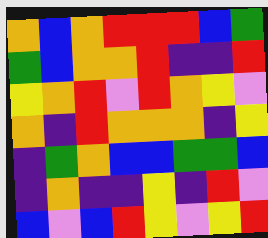[["orange", "blue", "orange", "red", "red", "red", "blue", "green"], ["green", "blue", "orange", "orange", "red", "indigo", "indigo", "red"], ["yellow", "orange", "red", "violet", "red", "orange", "yellow", "violet"], ["orange", "indigo", "red", "orange", "orange", "orange", "indigo", "yellow"], ["indigo", "green", "orange", "blue", "blue", "green", "green", "blue"], ["indigo", "orange", "indigo", "indigo", "yellow", "indigo", "red", "violet"], ["blue", "violet", "blue", "red", "yellow", "violet", "yellow", "red"]]